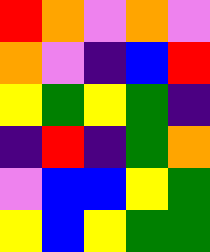[["red", "orange", "violet", "orange", "violet"], ["orange", "violet", "indigo", "blue", "red"], ["yellow", "green", "yellow", "green", "indigo"], ["indigo", "red", "indigo", "green", "orange"], ["violet", "blue", "blue", "yellow", "green"], ["yellow", "blue", "yellow", "green", "green"]]